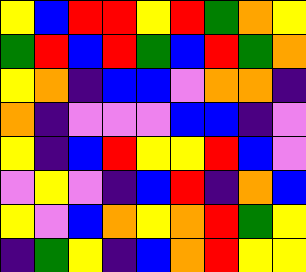[["yellow", "blue", "red", "red", "yellow", "red", "green", "orange", "yellow"], ["green", "red", "blue", "red", "green", "blue", "red", "green", "orange"], ["yellow", "orange", "indigo", "blue", "blue", "violet", "orange", "orange", "indigo"], ["orange", "indigo", "violet", "violet", "violet", "blue", "blue", "indigo", "violet"], ["yellow", "indigo", "blue", "red", "yellow", "yellow", "red", "blue", "violet"], ["violet", "yellow", "violet", "indigo", "blue", "red", "indigo", "orange", "blue"], ["yellow", "violet", "blue", "orange", "yellow", "orange", "red", "green", "yellow"], ["indigo", "green", "yellow", "indigo", "blue", "orange", "red", "yellow", "yellow"]]